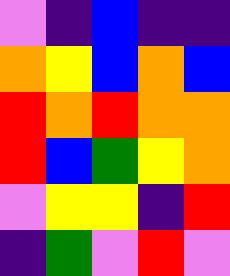[["violet", "indigo", "blue", "indigo", "indigo"], ["orange", "yellow", "blue", "orange", "blue"], ["red", "orange", "red", "orange", "orange"], ["red", "blue", "green", "yellow", "orange"], ["violet", "yellow", "yellow", "indigo", "red"], ["indigo", "green", "violet", "red", "violet"]]